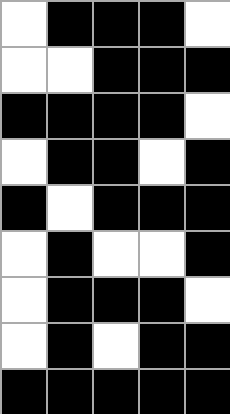[["white", "black", "black", "black", "white"], ["white", "white", "black", "black", "black"], ["black", "black", "black", "black", "white"], ["white", "black", "black", "white", "black"], ["black", "white", "black", "black", "black"], ["white", "black", "white", "white", "black"], ["white", "black", "black", "black", "white"], ["white", "black", "white", "black", "black"], ["black", "black", "black", "black", "black"]]